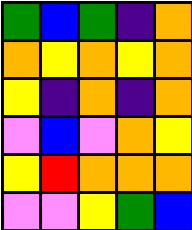[["green", "blue", "green", "indigo", "orange"], ["orange", "yellow", "orange", "yellow", "orange"], ["yellow", "indigo", "orange", "indigo", "orange"], ["violet", "blue", "violet", "orange", "yellow"], ["yellow", "red", "orange", "orange", "orange"], ["violet", "violet", "yellow", "green", "blue"]]